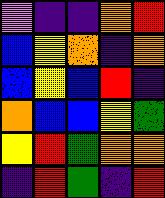[["violet", "indigo", "indigo", "orange", "red"], ["blue", "yellow", "orange", "indigo", "orange"], ["blue", "yellow", "blue", "red", "indigo"], ["orange", "blue", "blue", "yellow", "green"], ["yellow", "red", "green", "orange", "orange"], ["indigo", "red", "green", "indigo", "red"]]